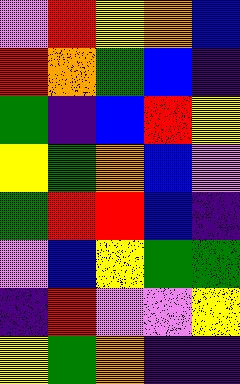[["violet", "red", "yellow", "orange", "blue"], ["red", "orange", "green", "blue", "indigo"], ["green", "indigo", "blue", "red", "yellow"], ["yellow", "green", "orange", "blue", "violet"], ["green", "red", "red", "blue", "indigo"], ["violet", "blue", "yellow", "green", "green"], ["indigo", "red", "violet", "violet", "yellow"], ["yellow", "green", "orange", "indigo", "indigo"]]